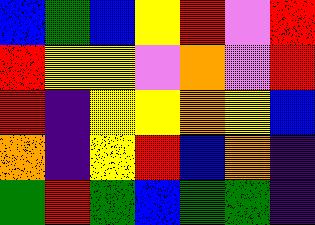[["blue", "green", "blue", "yellow", "red", "violet", "red"], ["red", "yellow", "yellow", "violet", "orange", "violet", "red"], ["red", "indigo", "yellow", "yellow", "orange", "yellow", "blue"], ["orange", "indigo", "yellow", "red", "blue", "orange", "indigo"], ["green", "red", "green", "blue", "green", "green", "indigo"]]